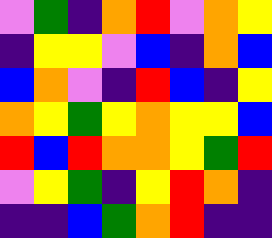[["violet", "green", "indigo", "orange", "red", "violet", "orange", "yellow"], ["indigo", "yellow", "yellow", "violet", "blue", "indigo", "orange", "blue"], ["blue", "orange", "violet", "indigo", "red", "blue", "indigo", "yellow"], ["orange", "yellow", "green", "yellow", "orange", "yellow", "yellow", "blue"], ["red", "blue", "red", "orange", "orange", "yellow", "green", "red"], ["violet", "yellow", "green", "indigo", "yellow", "red", "orange", "indigo"], ["indigo", "indigo", "blue", "green", "orange", "red", "indigo", "indigo"]]